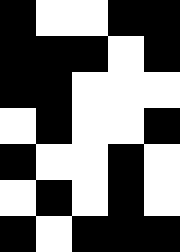[["black", "white", "white", "black", "black"], ["black", "black", "black", "white", "black"], ["black", "black", "white", "white", "white"], ["white", "black", "white", "white", "black"], ["black", "white", "white", "black", "white"], ["white", "black", "white", "black", "white"], ["black", "white", "black", "black", "black"]]